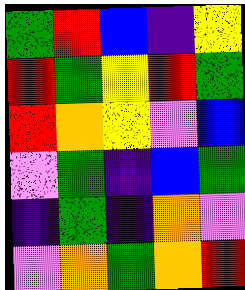[["green", "red", "blue", "indigo", "yellow"], ["red", "green", "yellow", "red", "green"], ["red", "orange", "yellow", "violet", "blue"], ["violet", "green", "indigo", "blue", "green"], ["indigo", "green", "indigo", "orange", "violet"], ["violet", "orange", "green", "orange", "red"]]